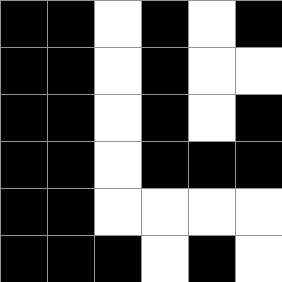[["black", "black", "white", "black", "white", "black"], ["black", "black", "white", "black", "white", "white"], ["black", "black", "white", "black", "white", "black"], ["black", "black", "white", "black", "black", "black"], ["black", "black", "white", "white", "white", "white"], ["black", "black", "black", "white", "black", "white"]]